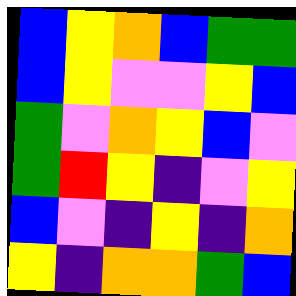[["blue", "yellow", "orange", "blue", "green", "green"], ["blue", "yellow", "violet", "violet", "yellow", "blue"], ["green", "violet", "orange", "yellow", "blue", "violet"], ["green", "red", "yellow", "indigo", "violet", "yellow"], ["blue", "violet", "indigo", "yellow", "indigo", "orange"], ["yellow", "indigo", "orange", "orange", "green", "blue"]]